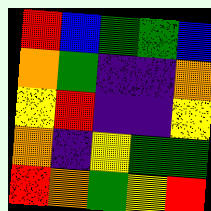[["red", "blue", "green", "green", "blue"], ["orange", "green", "indigo", "indigo", "orange"], ["yellow", "red", "indigo", "indigo", "yellow"], ["orange", "indigo", "yellow", "green", "green"], ["red", "orange", "green", "yellow", "red"]]